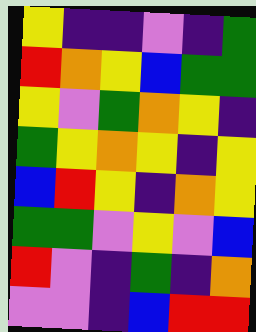[["yellow", "indigo", "indigo", "violet", "indigo", "green"], ["red", "orange", "yellow", "blue", "green", "green"], ["yellow", "violet", "green", "orange", "yellow", "indigo"], ["green", "yellow", "orange", "yellow", "indigo", "yellow"], ["blue", "red", "yellow", "indigo", "orange", "yellow"], ["green", "green", "violet", "yellow", "violet", "blue"], ["red", "violet", "indigo", "green", "indigo", "orange"], ["violet", "violet", "indigo", "blue", "red", "red"]]